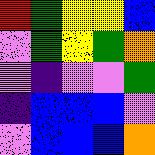[["red", "green", "yellow", "yellow", "blue"], ["violet", "green", "yellow", "green", "orange"], ["violet", "indigo", "violet", "violet", "green"], ["indigo", "blue", "blue", "blue", "violet"], ["violet", "blue", "blue", "blue", "orange"]]